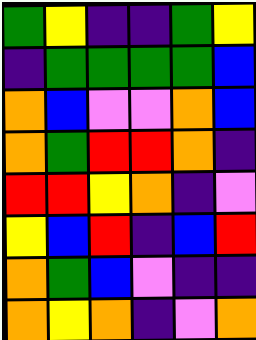[["green", "yellow", "indigo", "indigo", "green", "yellow"], ["indigo", "green", "green", "green", "green", "blue"], ["orange", "blue", "violet", "violet", "orange", "blue"], ["orange", "green", "red", "red", "orange", "indigo"], ["red", "red", "yellow", "orange", "indigo", "violet"], ["yellow", "blue", "red", "indigo", "blue", "red"], ["orange", "green", "blue", "violet", "indigo", "indigo"], ["orange", "yellow", "orange", "indigo", "violet", "orange"]]